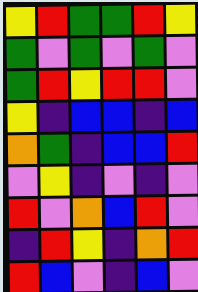[["yellow", "red", "green", "green", "red", "yellow"], ["green", "violet", "green", "violet", "green", "violet"], ["green", "red", "yellow", "red", "red", "violet"], ["yellow", "indigo", "blue", "blue", "indigo", "blue"], ["orange", "green", "indigo", "blue", "blue", "red"], ["violet", "yellow", "indigo", "violet", "indigo", "violet"], ["red", "violet", "orange", "blue", "red", "violet"], ["indigo", "red", "yellow", "indigo", "orange", "red"], ["red", "blue", "violet", "indigo", "blue", "violet"]]